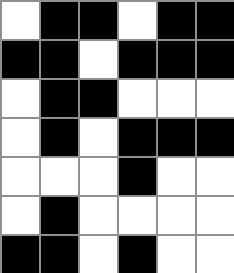[["white", "black", "black", "white", "black", "black"], ["black", "black", "white", "black", "black", "black"], ["white", "black", "black", "white", "white", "white"], ["white", "black", "white", "black", "black", "black"], ["white", "white", "white", "black", "white", "white"], ["white", "black", "white", "white", "white", "white"], ["black", "black", "white", "black", "white", "white"]]